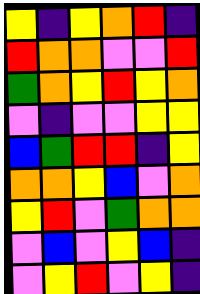[["yellow", "indigo", "yellow", "orange", "red", "indigo"], ["red", "orange", "orange", "violet", "violet", "red"], ["green", "orange", "yellow", "red", "yellow", "orange"], ["violet", "indigo", "violet", "violet", "yellow", "yellow"], ["blue", "green", "red", "red", "indigo", "yellow"], ["orange", "orange", "yellow", "blue", "violet", "orange"], ["yellow", "red", "violet", "green", "orange", "orange"], ["violet", "blue", "violet", "yellow", "blue", "indigo"], ["violet", "yellow", "red", "violet", "yellow", "indigo"]]